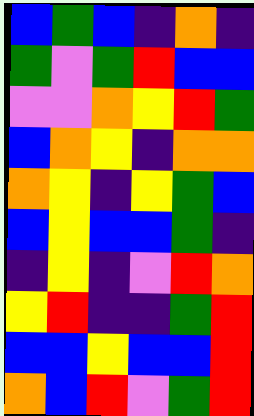[["blue", "green", "blue", "indigo", "orange", "indigo"], ["green", "violet", "green", "red", "blue", "blue"], ["violet", "violet", "orange", "yellow", "red", "green"], ["blue", "orange", "yellow", "indigo", "orange", "orange"], ["orange", "yellow", "indigo", "yellow", "green", "blue"], ["blue", "yellow", "blue", "blue", "green", "indigo"], ["indigo", "yellow", "indigo", "violet", "red", "orange"], ["yellow", "red", "indigo", "indigo", "green", "red"], ["blue", "blue", "yellow", "blue", "blue", "red"], ["orange", "blue", "red", "violet", "green", "red"]]